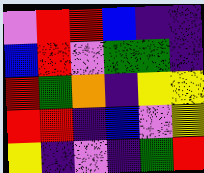[["violet", "red", "red", "blue", "indigo", "indigo"], ["blue", "red", "violet", "green", "green", "indigo"], ["red", "green", "orange", "indigo", "yellow", "yellow"], ["red", "red", "indigo", "blue", "violet", "yellow"], ["yellow", "indigo", "violet", "indigo", "green", "red"]]